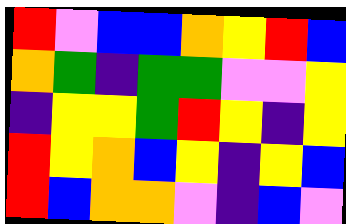[["red", "violet", "blue", "blue", "orange", "yellow", "red", "blue"], ["orange", "green", "indigo", "green", "green", "violet", "violet", "yellow"], ["indigo", "yellow", "yellow", "green", "red", "yellow", "indigo", "yellow"], ["red", "yellow", "orange", "blue", "yellow", "indigo", "yellow", "blue"], ["red", "blue", "orange", "orange", "violet", "indigo", "blue", "violet"]]